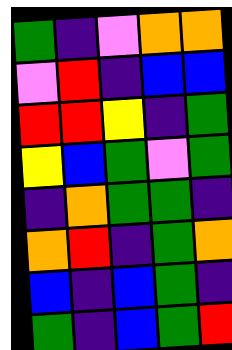[["green", "indigo", "violet", "orange", "orange"], ["violet", "red", "indigo", "blue", "blue"], ["red", "red", "yellow", "indigo", "green"], ["yellow", "blue", "green", "violet", "green"], ["indigo", "orange", "green", "green", "indigo"], ["orange", "red", "indigo", "green", "orange"], ["blue", "indigo", "blue", "green", "indigo"], ["green", "indigo", "blue", "green", "red"]]